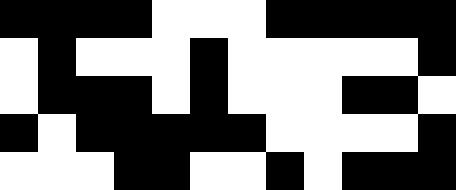[["black", "black", "black", "black", "white", "white", "white", "black", "black", "black", "black", "black"], ["white", "black", "white", "white", "white", "black", "white", "white", "white", "white", "white", "black"], ["white", "black", "black", "black", "white", "black", "white", "white", "white", "black", "black", "white"], ["black", "white", "black", "black", "black", "black", "black", "white", "white", "white", "white", "black"], ["white", "white", "white", "black", "black", "white", "white", "black", "white", "black", "black", "black"]]